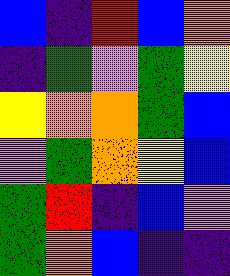[["blue", "indigo", "red", "blue", "orange"], ["indigo", "green", "violet", "green", "yellow"], ["yellow", "orange", "orange", "green", "blue"], ["violet", "green", "orange", "yellow", "blue"], ["green", "red", "indigo", "blue", "violet"], ["green", "orange", "blue", "indigo", "indigo"]]